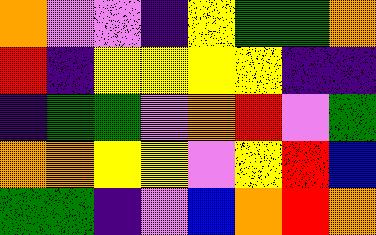[["orange", "violet", "violet", "indigo", "yellow", "green", "green", "orange"], ["red", "indigo", "yellow", "yellow", "yellow", "yellow", "indigo", "indigo"], ["indigo", "green", "green", "violet", "orange", "red", "violet", "green"], ["orange", "orange", "yellow", "yellow", "violet", "yellow", "red", "blue"], ["green", "green", "indigo", "violet", "blue", "orange", "red", "orange"]]